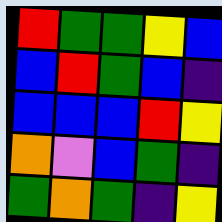[["red", "green", "green", "yellow", "blue"], ["blue", "red", "green", "blue", "indigo"], ["blue", "blue", "blue", "red", "yellow"], ["orange", "violet", "blue", "green", "indigo"], ["green", "orange", "green", "indigo", "yellow"]]